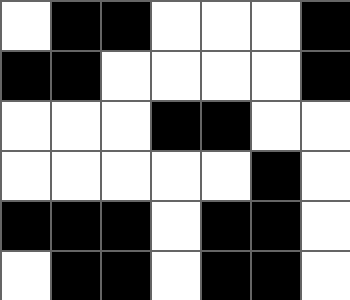[["white", "black", "black", "white", "white", "white", "black"], ["black", "black", "white", "white", "white", "white", "black"], ["white", "white", "white", "black", "black", "white", "white"], ["white", "white", "white", "white", "white", "black", "white"], ["black", "black", "black", "white", "black", "black", "white"], ["white", "black", "black", "white", "black", "black", "white"]]